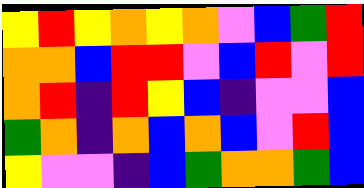[["yellow", "red", "yellow", "orange", "yellow", "orange", "violet", "blue", "green", "red"], ["orange", "orange", "blue", "red", "red", "violet", "blue", "red", "violet", "red"], ["orange", "red", "indigo", "red", "yellow", "blue", "indigo", "violet", "violet", "blue"], ["green", "orange", "indigo", "orange", "blue", "orange", "blue", "violet", "red", "blue"], ["yellow", "violet", "violet", "indigo", "blue", "green", "orange", "orange", "green", "blue"]]